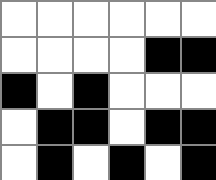[["white", "white", "white", "white", "white", "white"], ["white", "white", "white", "white", "black", "black"], ["black", "white", "black", "white", "white", "white"], ["white", "black", "black", "white", "black", "black"], ["white", "black", "white", "black", "white", "black"]]